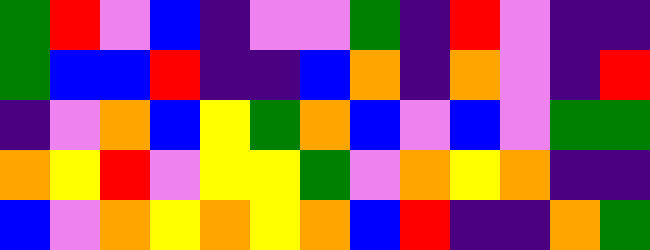[["green", "red", "violet", "blue", "indigo", "violet", "violet", "green", "indigo", "red", "violet", "indigo", "indigo"], ["green", "blue", "blue", "red", "indigo", "indigo", "blue", "orange", "indigo", "orange", "violet", "indigo", "red"], ["indigo", "violet", "orange", "blue", "yellow", "green", "orange", "blue", "violet", "blue", "violet", "green", "green"], ["orange", "yellow", "red", "violet", "yellow", "yellow", "green", "violet", "orange", "yellow", "orange", "indigo", "indigo"], ["blue", "violet", "orange", "yellow", "orange", "yellow", "orange", "blue", "red", "indigo", "indigo", "orange", "green"]]